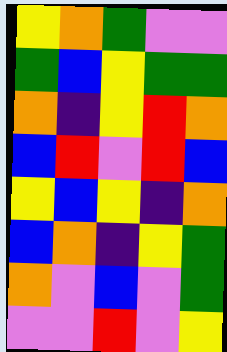[["yellow", "orange", "green", "violet", "violet"], ["green", "blue", "yellow", "green", "green"], ["orange", "indigo", "yellow", "red", "orange"], ["blue", "red", "violet", "red", "blue"], ["yellow", "blue", "yellow", "indigo", "orange"], ["blue", "orange", "indigo", "yellow", "green"], ["orange", "violet", "blue", "violet", "green"], ["violet", "violet", "red", "violet", "yellow"]]